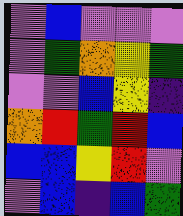[["violet", "blue", "violet", "violet", "violet"], ["violet", "green", "orange", "yellow", "green"], ["violet", "violet", "blue", "yellow", "indigo"], ["orange", "red", "green", "red", "blue"], ["blue", "blue", "yellow", "red", "violet"], ["violet", "blue", "indigo", "blue", "green"]]